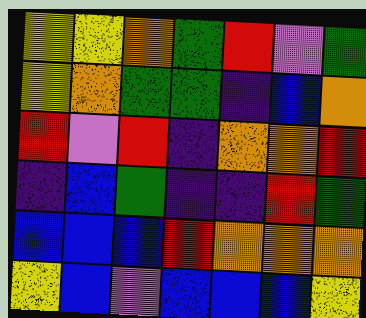[["yellow", "yellow", "orange", "green", "red", "violet", "green"], ["yellow", "orange", "green", "green", "indigo", "blue", "orange"], ["red", "violet", "red", "indigo", "orange", "orange", "red"], ["indigo", "blue", "green", "indigo", "indigo", "red", "green"], ["blue", "blue", "blue", "red", "orange", "orange", "orange"], ["yellow", "blue", "violet", "blue", "blue", "blue", "yellow"]]